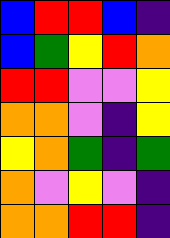[["blue", "red", "red", "blue", "indigo"], ["blue", "green", "yellow", "red", "orange"], ["red", "red", "violet", "violet", "yellow"], ["orange", "orange", "violet", "indigo", "yellow"], ["yellow", "orange", "green", "indigo", "green"], ["orange", "violet", "yellow", "violet", "indigo"], ["orange", "orange", "red", "red", "indigo"]]